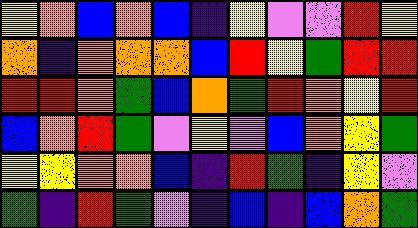[["yellow", "orange", "blue", "orange", "blue", "indigo", "yellow", "violet", "violet", "red", "yellow"], ["orange", "indigo", "orange", "orange", "orange", "blue", "red", "yellow", "green", "red", "red"], ["red", "red", "orange", "green", "blue", "orange", "green", "red", "orange", "yellow", "red"], ["blue", "orange", "red", "green", "violet", "yellow", "violet", "blue", "orange", "yellow", "green"], ["yellow", "yellow", "orange", "orange", "blue", "indigo", "red", "green", "indigo", "yellow", "violet"], ["green", "indigo", "red", "green", "violet", "indigo", "blue", "indigo", "blue", "orange", "green"]]